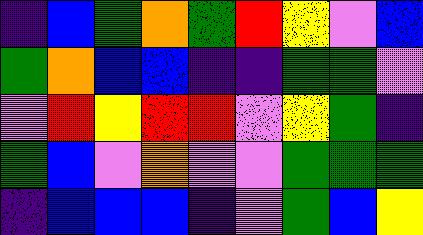[["indigo", "blue", "green", "orange", "green", "red", "yellow", "violet", "blue"], ["green", "orange", "blue", "blue", "indigo", "indigo", "green", "green", "violet"], ["violet", "red", "yellow", "red", "red", "violet", "yellow", "green", "indigo"], ["green", "blue", "violet", "orange", "violet", "violet", "green", "green", "green"], ["indigo", "blue", "blue", "blue", "indigo", "violet", "green", "blue", "yellow"]]